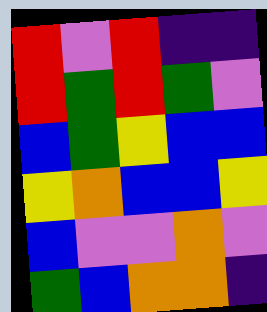[["red", "violet", "red", "indigo", "indigo"], ["red", "green", "red", "green", "violet"], ["blue", "green", "yellow", "blue", "blue"], ["yellow", "orange", "blue", "blue", "yellow"], ["blue", "violet", "violet", "orange", "violet"], ["green", "blue", "orange", "orange", "indigo"]]